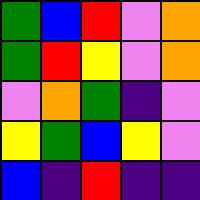[["green", "blue", "red", "violet", "orange"], ["green", "red", "yellow", "violet", "orange"], ["violet", "orange", "green", "indigo", "violet"], ["yellow", "green", "blue", "yellow", "violet"], ["blue", "indigo", "red", "indigo", "indigo"]]